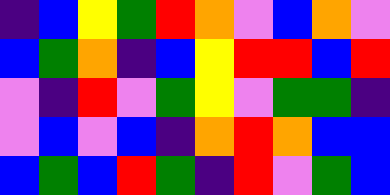[["indigo", "blue", "yellow", "green", "red", "orange", "violet", "blue", "orange", "violet"], ["blue", "green", "orange", "indigo", "blue", "yellow", "red", "red", "blue", "red"], ["violet", "indigo", "red", "violet", "green", "yellow", "violet", "green", "green", "indigo"], ["violet", "blue", "violet", "blue", "indigo", "orange", "red", "orange", "blue", "blue"], ["blue", "green", "blue", "red", "green", "indigo", "red", "violet", "green", "blue"]]